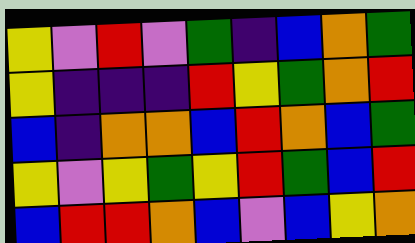[["yellow", "violet", "red", "violet", "green", "indigo", "blue", "orange", "green"], ["yellow", "indigo", "indigo", "indigo", "red", "yellow", "green", "orange", "red"], ["blue", "indigo", "orange", "orange", "blue", "red", "orange", "blue", "green"], ["yellow", "violet", "yellow", "green", "yellow", "red", "green", "blue", "red"], ["blue", "red", "red", "orange", "blue", "violet", "blue", "yellow", "orange"]]